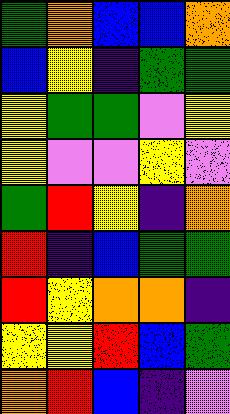[["green", "orange", "blue", "blue", "orange"], ["blue", "yellow", "indigo", "green", "green"], ["yellow", "green", "green", "violet", "yellow"], ["yellow", "violet", "violet", "yellow", "violet"], ["green", "red", "yellow", "indigo", "orange"], ["red", "indigo", "blue", "green", "green"], ["red", "yellow", "orange", "orange", "indigo"], ["yellow", "yellow", "red", "blue", "green"], ["orange", "red", "blue", "indigo", "violet"]]